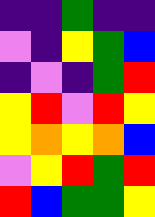[["indigo", "indigo", "green", "indigo", "indigo"], ["violet", "indigo", "yellow", "green", "blue"], ["indigo", "violet", "indigo", "green", "red"], ["yellow", "red", "violet", "red", "yellow"], ["yellow", "orange", "yellow", "orange", "blue"], ["violet", "yellow", "red", "green", "red"], ["red", "blue", "green", "green", "yellow"]]